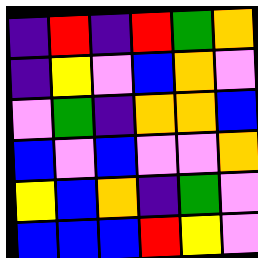[["indigo", "red", "indigo", "red", "green", "orange"], ["indigo", "yellow", "violet", "blue", "orange", "violet"], ["violet", "green", "indigo", "orange", "orange", "blue"], ["blue", "violet", "blue", "violet", "violet", "orange"], ["yellow", "blue", "orange", "indigo", "green", "violet"], ["blue", "blue", "blue", "red", "yellow", "violet"]]